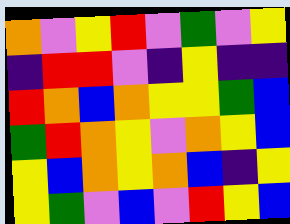[["orange", "violet", "yellow", "red", "violet", "green", "violet", "yellow"], ["indigo", "red", "red", "violet", "indigo", "yellow", "indigo", "indigo"], ["red", "orange", "blue", "orange", "yellow", "yellow", "green", "blue"], ["green", "red", "orange", "yellow", "violet", "orange", "yellow", "blue"], ["yellow", "blue", "orange", "yellow", "orange", "blue", "indigo", "yellow"], ["yellow", "green", "violet", "blue", "violet", "red", "yellow", "blue"]]